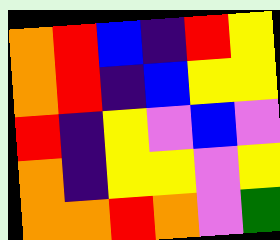[["orange", "red", "blue", "indigo", "red", "yellow"], ["orange", "red", "indigo", "blue", "yellow", "yellow"], ["red", "indigo", "yellow", "violet", "blue", "violet"], ["orange", "indigo", "yellow", "yellow", "violet", "yellow"], ["orange", "orange", "red", "orange", "violet", "green"]]